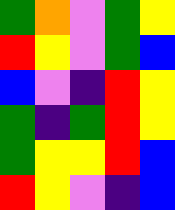[["green", "orange", "violet", "green", "yellow"], ["red", "yellow", "violet", "green", "blue"], ["blue", "violet", "indigo", "red", "yellow"], ["green", "indigo", "green", "red", "yellow"], ["green", "yellow", "yellow", "red", "blue"], ["red", "yellow", "violet", "indigo", "blue"]]